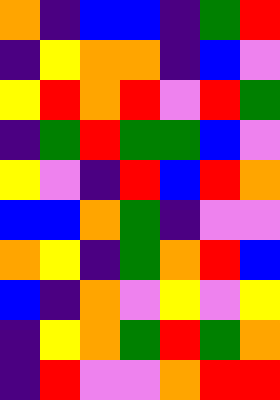[["orange", "indigo", "blue", "blue", "indigo", "green", "red"], ["indigo", "yellow", "orange", "orange", "indigo", "blue", "violet"], ["yellow", "red", "orange", "red", "violet", "red", "green"], ["indigo", "green", "red", "green", "green", "blue", "violet"], ["yellow", "violet", "indigo", "red", "blue", "red", "orange"], ["blue", "blue", "orange", "green", "indigo", "violet", "violet"], ["orange", "yellow", "indigo", "green", "orange", "red", "blue"], ["blue", "indigo", "orange", "violet", "yellow", "violet", "yellow"], ["indigo", "yellow", "orange", "green", "red", "green", "orange"], ["indigo", "red", "violet", "violet", "orange", "red", "red"]]